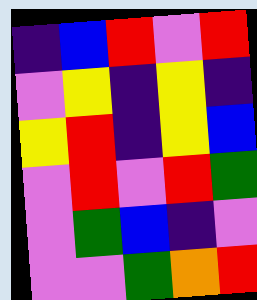[["indigo", "blue", "red", "violet", "red"], ["violet", "yellow", "indigo", "yellow", "indigo"], ["yellow", "red", "indigo", "yellow", "blue"], ["violet", "red", "violet", "red", "green"], ["violet", "green", "blue", "indigo", "violet"], ["violet", "violet", "green", "orange", "red"]]